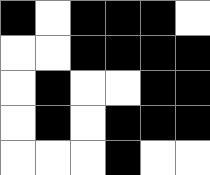[["black", "white", "black", "black", "black", "white"], ["white", "white", "black", "black", "black", "black"], ["white", "black", "white", "white", "black", "black"], ["white", "black", "white", "black", "black", "black"], ["white", "white", "white", "black", "white", "white"]]